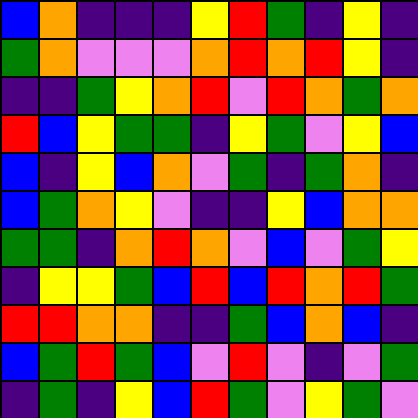[["blue", "orange", "indigo", "indigo", "indigo", "yellow", "red", "green", "indigo", "yellow", "indigo"], ["green", "orange", "violet", "violet", "violet", "orange", "red", "orange", "red", "yellow", "indigo"], ["indigo", "indigo", "green", "yellow", "orange", "red", "violet", "red", "orange", "green", "orange"], ["red", "blue", "yellow", "green", "green", "indigo", "yellow", "green", "violet", "yellow", "blue"], ["blue", "indigo", "yellow", "blue", "orange", "violet", "green", "indigo", "green", "orange", "indigo"], ["blue", "green", "orange", "yellow", "violet", "indigo", "indigo", "yellow", "blue", "orange", "orange"], ["green", "green", "indigo", "orange", "red", "orange", "violet", "blue", "violet", "green", "yellow"], ["indigo", "yellow", "yellow", "green", "blue", "red", "blue", "red", "orange", "red", "green"], ["red", "red", "orange", "orange", "indigo", "indigo", "green", "blue", "orange", "blue", "indigo"], ["blue", "green", "red", "green", "blue", "violet", "red", "violet", "indigo", "violet", "green"], ["indigo", "green", "indigo", "yellow", "blue", "red", "green", "violet", "yellow", "green", "violet"]]